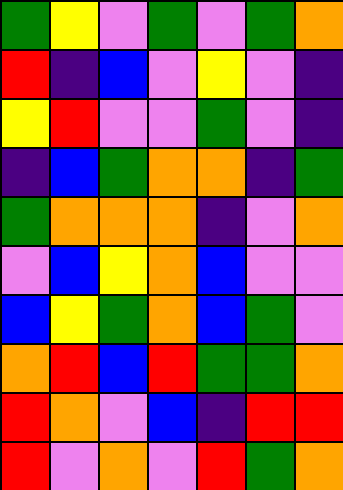[["green", "yellow", "violet", "green", "violet", "green", "orange"], ["red", "indigo", "blue", "violet", "yellow", "violet", "indigo"], ["yellow", "red", "violet", "violet", "green", "violet", "indigo"], ["indigo", "blue", "green", "orange", "orange", "indigo", "green"], ["green", "orange", "orange", "orange", "indigo", "violet", "orange"], ["violet", "blue", "yellow", "orange", "blue", "violet", "violet"], ["blue", "yellow", "green", "orange", "blue", "green", "violet"], ["orange", "red", "blue", "red", "green", "green", "orange"], ["red", "orange", "violet", "blue", "indigo", "red", "red"], ["red", "violet", "orange", "violet", "red", "green", "orange"]]